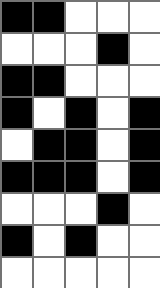[["black", "black", "white", "white", "white"], ["white", "white", "white", "black", "white"], ["black", "black", "white", "white", "white"], ["black", "white", "black", "white", "black"], ["white", "black", "black", "white", "black"], ["black", "black", "black", "white", "black"], ["white", "white", "white", "black", "white"], ["black", "white", "black", "white", "white"], ["white", "white", "white", "white", "white"]]